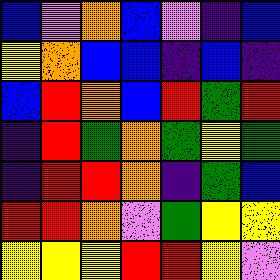[["blue", "violet", "orange", "blue", "violet", "indigo", "blue"], ["yellow", "orange", "blue", "blue", "indigo", "blue", "indigo"], ["blue", "red", "orange", "blue", "red", "green", "red"], ["indigo", "red", "green", "orange", "green", "yellow", "green"], ["indigo", "red", "red", "orange", "indigo", "green", "blue"], ["red", "red", "orange", "violet", "green", "yellow", "yellow"], ["yellow", "yellow", "yellow", "red", "red", "yellow", "violet"]]